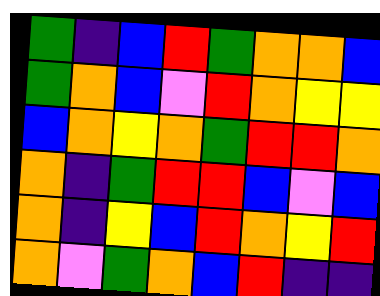[["green", "indigo", "blue", "red", "green", "orange", "orange", "blue"], ["green", "orange", "blue", "violet", "red", "orange", "yellow", "yellow"], ["blue", "orange", "yellow", "orange", "green", "red", "red", "orange"], ["orange", "indigo", "green", "red", "red", "blue", "violet", "blue"], ["orange", "indigo", "yellow", "blue", "red", "orange", "yellow", "red"], ["orange", "violet", "green", "orange", "blue", "red", "indigo", "indigo"]]